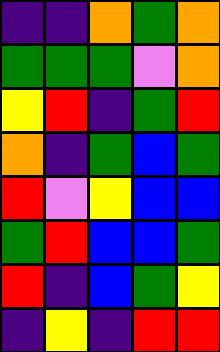[["indigo", "indigo", "orange", "green", "orange"], ["green", "green", "green", "violet", "orange"], ["yellow", "red", "indigo", "green", "red"], ["orange", "indigo", "green", "blue", "green"], ["red", "violet", "yellow", "blue", "blue"], ["green", "red", "blue", "blue", "green"], ["red", "indigo", "blue", "green", "yellow"], ["indigo", "yellow", "indigo", "red", "red"]]